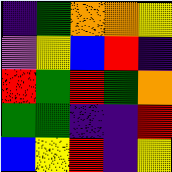[["indigo", "green", "orange", "orange", "yellow"], ["violet", "yellow", "blue", "red", "indigo"], ["red", "green", "red", "green", "orange"], ["green", "green", "indigo", "indigo", "red"], ["blue", "yellow", "red", "indigo", "yellow"]]